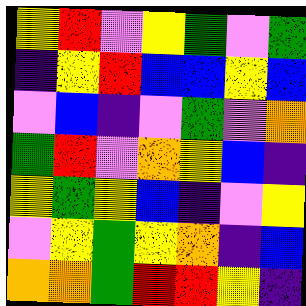[["yellow", "red", "violet", "yellow", "green", "violet", "green"], ["indigo", "yellow", "red", "blue", "blue", "yellow", "blue"], ["violet", "blue", "indigo", "violet", "green", "violet", "orange"], ["green", "red", "violet", "orange", "yellow", "blue", "indigo"], ["yellow", "green", "yellow", "blue", "indigo", "violet", "yellow"], ["violet", "yellow", "green", "yellow", "orange", "indigo", "blue"], ["orange", "orange", "green", "red", "red", "yellow", "indigo"]]